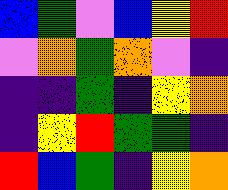[["blue", "green", "violet", "blue", "yellow", "red"], ["violet", "orange", "green", "orange", "violet", "indigo"], ["indigo", "indigo", "green", "indigo", "yellow", "orange"], ["indigo", "yellow", "red", "green", "green", "indigo"], ["red", "blue", "green", "indigo", "yellow", "orange"]]